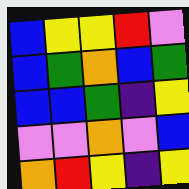[["blue", "yellow", "yellow", "red", "violet"], ["blue", "green", "orange", "blue", "green"], ["blue", "blue", "green", "indigo", "yellow"], ["violet", "violet", "orange", "violet", "blue"], ["orange", "red", "yellow", "indigo", "yellow"]]